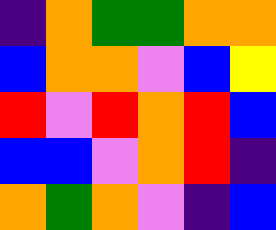[["indigo", "orange", "green", "green", "orange", "orange"], ["blue", "orange", "orange", "violet", "blue", "yellow"], ["red", "violet", "red", "orange", "red", "blue"], ["blue", "blue", "violet", "orange", "red", "indigo"], ["orange", "green", "orange", "violet", "indigo", "blue"]]